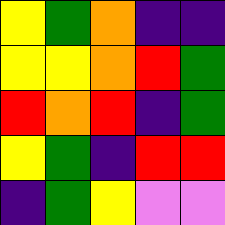[["yellow", "green", "orange", "indigo", "indigo"], ["yellow", "yellow", "orange", "red", "green"], ["red", "orange", "red", "indigo", "green"], ["yellow", "green", "indigo", "red", "red"], ["indigo", "green", "yellow", "violet", "violet"]]